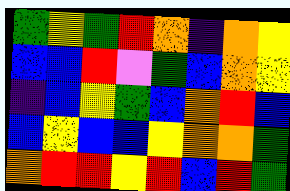[["green", "yellow", "green", "red", "orange", "indigo", "orange", "yellow"], ["blue", "blue", "red", "violet", "green", "blue", "orange", "yellow"], ["indigo", "blue", "yellow", "green", "blue", "orange", "red", "blue"], ["blue", "yellow", "blue", "blue", "yellow", "orange", "orange", "green"], ["orange", "red", "red", "yellow", "red", "blue", "red", "green"]]